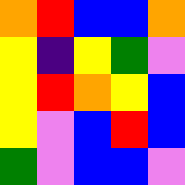[["orange", "red", "blue", "blue", "orange"], ["yellow", "indigo", "yellow", "green", "violet"], ["yellow", "red", "orange", "yellow", "blue"], ["yellow", "violet", "blue", "red", "blue"], ["green", "violet", "blue", "blue", "violet"]]